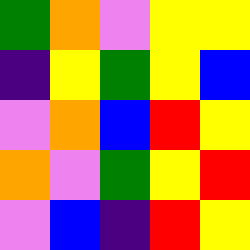[["green", "orange", "violet", "yellow", "yellow"], ["indigo", "yellow", "green", "yellow", "blue"], ["violet", "orange", "blue", "red", "yellow"], ["orange", "violet", "green", "yellow", "red"], ["violet", "blue", "indigo", "red", "yellow"]]